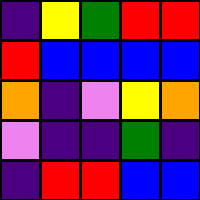[["indigo", "yellow", "green", "red", "red"], ["red", "blue", "blue", "blue", "blue"], ["orange", "indigo", "violet", "yellow", "orange"], ["violet", "indigo", "indigo", "green", "indigo"], ["indigo", "red", "red", "blue", "blue"]]